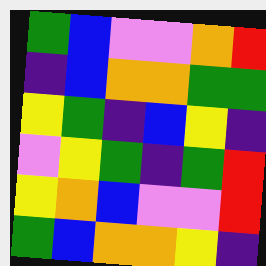[["green", "blue", "violet", "violet", "orange", "red"], ["indigo", "blue", "orange", "orange", "green", "green"], ["yellow", "green", "indigo", "blue", "yellow", "indigo"], ["violet", "yellow", "green", "indigo", "green", "red"], ["yellow", "orange", "blue", "violet", "violet", "red"], ["green", "blue", "orange", "orange", "yellow", "indigo"]]